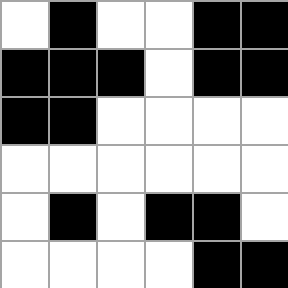[["white", "black", "white", "white", "black", "black"], ["black", "black", "black", "white", "black", "black"], ["black", "black", "white", "white", "white", "white"], ["white", "white", "white", "white", "white", "white"], ["white", "black", "white", "black", "black", "white"], ["white", "white", "white", "white", "black", "black"]]